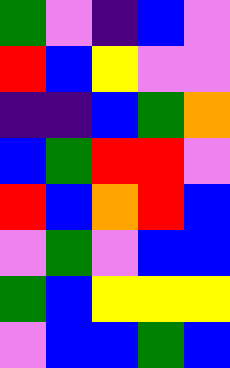[["green", "violet", "indigo", "blue", "violet"], ["red", "blue", "yellow", "violet", "violet"], ["indigo", "indigo", "blue", "green", "orange"], ["blue", "green", "red", "red", "violet"], ["red", "blue", "orange", "red", "blue"], ["violet", "green", "violet", "blue", "blue"], ["green", "blue", "yellow", "yellow", "yellow"], ["violet", "blue", "blue", "green", "blue"]]